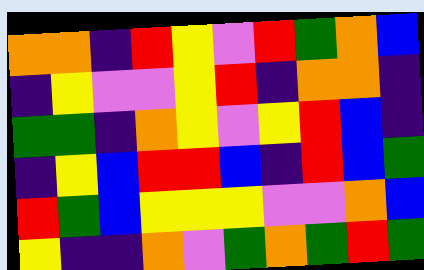[["orange", "orange", "indigo", "red", "yellow", "violet", "red", "green", "orange", "blue"], ["indigo", "yellow", "violet", "violet", "yellow", "red", "indigo", "orange", "orange", "indigo"], ["green", "green", "indigo", "orange", "yellow", "violet", "yellow", "red", "blue", "indigo"], ["indigo", "yellow", "blue", "red", "red", "blue", "indigo", "red", "blue", "green"], ["red", "green", "blue", "yellow", "yellow", "yellow", "violet", "violet", "orange", "blue"], ["yellow", "indigo", "indigo", "orange", "violet", "green", "orange", "green", "red", "green"]]